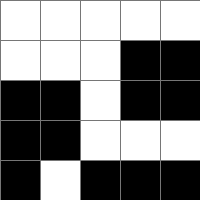[["white", "white", "white", "white", "white"], ["white", "white", "white", "black", "black"], ["black", "black", "white", "black", "black"], ["black", "black", "white", "white", "white"], ["black", "white", "black", "black", "black"]]